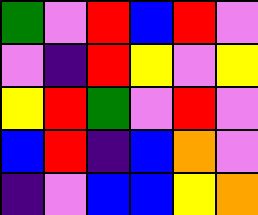[["green", "violet", "red", "blue", "red", "violet"], ["violet", "indigo", "red", "yellow", "violet", "yellow"], ["yellow", "red", "green", "violet", "red", "violet"], ["blue", "red", "indigo", "blue", "orange", "violet"], ["indigo", "violet", "blue", "blue", "yellow", "orange"]]